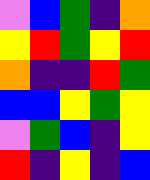[["violet", "blue", "green", "indigo", "orange"], ["yellow", "red", "green", "yellow", "red"], ["orange", "indigo", "indigo", "red", "green"], ["blue", "blue", "yellow", "green", "yellow"], ["violet", "green", "blue", "indigo", "yellow"], ["red", "indigo", "yellow", "indigo", "blue"]]